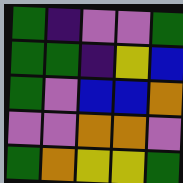[["green", "indigo", "violet", "violet", "green"], ["green", "green", "indigo", "yellow", "blue"], ["green", "violet", "blue", "blue", "orange"], ["violet", "violet", "orange", "orange", "violet"], ["green", "orange", "yellow", "yellow", "green"]]